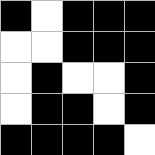[["black", "white", "black", "black", "black"], ["white", "white", "black", "black", "black"], ["white", "black", "white", "white", "black"], ["white", "black", "black", "white", "black"], ["black", "black", "black", "black", "white"]]